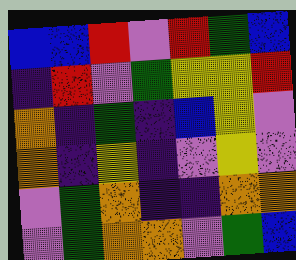[["blue", "blue", "red", "violet", "red", "green", "blue"], ["indigo", "red", "violet", "green", "yellow", "yellow", "red"], ["orange", "indigo", "green", "indigo", "blue", "yellow", "violet"], ["orange", "indigo", "yellow", "indigo", "violet", "yellow", "violet"], ["violet", "green", "orange", "indigo", "indigo", "orange", "orange"], ["violet", "green", "orange", "orange", "violet", "green", "blue"]]